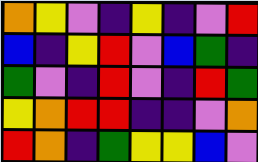[["orange", "yellow", "violet", "indigo", "yellow", "indigo", "violet", "red"], ["blue", "indigo", "yellow", "red", "violet", "blue", "green", "indigo"], ["green", "violet", "indigo", "red", "violet", "indigo", "red", "green"], ["yellow", "orange", "red", "red", "indigo", "indigo", "violet", "orange"], ["red", "orange", "indigo", "green", "yellow", "yellow", "blue", "violet"]]